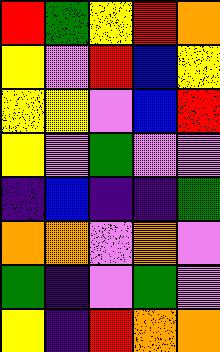[["red", "green", "yellow", "red", "orange"], ["yellow", "violet", "red", "blue", "yellow"], ["yellow", "yellow", "violet", "blue", "red"], ["yellow", "violet", "green", "violet", "violet"], ["indigo", "blue", "indigo", "indigo", "green"], ["orange", "orange", "violet", "orange", "violet"], ["green", "indigo", "violet", "green", "violet"], ["yellow", "indigo", "red", "orange", "orange"]]